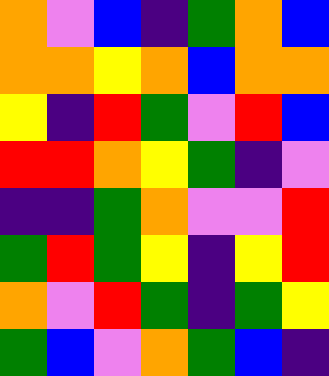[["orange", "violet", "blue", "indigo", "green", "orange", "blue"], ["orange", "orange", "yellow", "orange", "blue", "orange", "orange"], ["yellow", "indigo", "red", "green", "violet", "red", "blue"], ["red", "red", "orange", "yellow", "green", "indigo", "violet"], ["indigo", "indigo", "green", "orange", "violet", "violet", "red"], ["green", "red", "green", "yellow", "indigo", "yellow", "red"], ["orange", "violet", "red", "green", "indigo", "green", "yellow"], ["green", "blue", "violet", "orange", "green", "blue", "indigo"]]